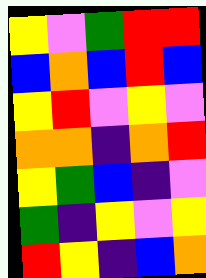[["yellow", "violet", "green", "red", "red"], ["blue", "orange", "blue", "red", "blue"], ["yellow", "red", "violet", "yellow", "violet"], ["orange", "orange", "indigo", "orange", "red"], ["yellow", "green", "blue", "indigo", "violet"], ["green", "indigo", "yellow", "violet", "yellow"], ["red", "yellow", "indigo", "blue", "orange"]]